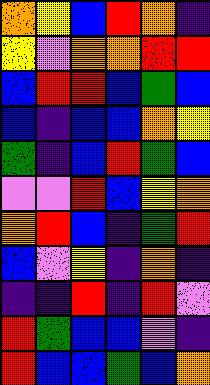[["orange", "yellow", "blue", "red", "orange", "indigo"], ["yellow", "violet", "orange", "orange", "red", "red"], ["blue", "red", "red", "blue", "green", "blue"], ["blue", "indigo", "blue", "blue", "orange", "yellow"], ["green", "indigo", "blue", "red", "green", "blue"], ["violet", "violet", "red", "blue", "yellow", "orange"], ["orange", "red", "blue", "indigo", "green", "red"], ["blue", "violet", "yellow", "indigo", "orange", "indigo"], ["indigo", "indigo", "red", "indigo", "red", "violet"], ["red", "green", "blue", "blue", "violet", "indigo"], ["red", "blue", "blue", "green", "blue", "orange"]]